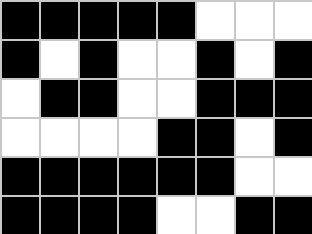[["black", "black", "black", "black", "black", "white", "white", "white"], ["black", "white", "black", "white", "white", "black", "white", "black"], ["white", "black", "black", "white", "white", "black", "black", "black"], ["white", "white", "white", "white", "black", "black", "white", "black"], ["black", "black", "black", "black", "black", "black", "white", "white"], ["black", "black", "black", "black", "white", "white", "black", "black"]]